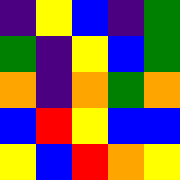[["indigo", "yellow", "blue", "indigo", "green"], ["green", "indigo", "yellow", "blue", "green"], ["orange", "indigo", "orange", "green", "orange"], ["blue", "red", "yellow", "blue", "blue"], ["yellow", "blue", "red", "orange", "yellow"]]